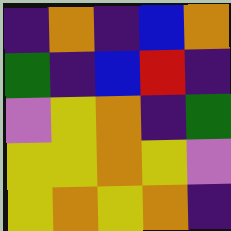[["indigo", "orange", "indigo", "blue", "orange"], ["green", "indigo", "blue", "red", "indigo"], ["violet", "yellow", "orange", "indigo", "green"], ["yellow", "yellow", "orange", "yellow", "violet"], ["yellow", "orange", "yellow", "orange", "indigo"]]